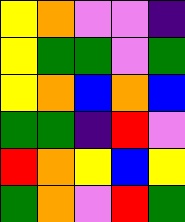[["yellow", "orange", "violet", "violet", "indigo"], ["yellow", "green", "green", "violet", "green"], ["yellow", "orange", "blue", "orange", "blue"], ["green", "green", "indigo", "red", "violet"], ["red", "orange", "yellow", "blue", "yellow"], ["green", "orange", "violet", "red", "green"]]